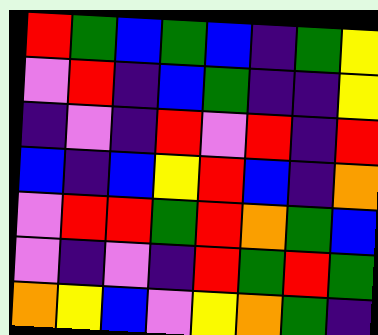[["red", "green", "blue", "green", "blue", "indigo", "green", "yellow"], ["violet", "red", "indigo", "blue", "green", "indigo", "indigo", "yellow"], ["indigo", "violet", "indigo", "red", "violet", "red", "indigo", "red"], ["blue", "indigo", "blue", "yellow", "red", "blue", "indigo", "orange"], ["violet", "red", "red", "green", "red", "orange", "green", "blue"], ["violet", "indigo", "violet", "indigo", "red", "green", "red", "green"], ["orange", "yellow", "blue", "violet", "yellow", "orange", "green", "indigo"]]